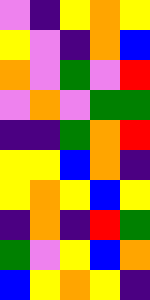[["violet", "indigo", "yellow", "orange", "yellow"], ["yellow", "violet", "indigo", "orange", "blue"], ["orange", "violet", "green", "violet", "red"], ["violet", "orange", "violet", "green", "green"], ["indigo", "indigo", "green", "orange", "red"], ["yellow", "yellow", "blue", "orange", "indigo"], ["yellow", "orange", "yellow", "blue", "yellow"], ["indigo", "orange", "indigo", "red", "green"], ["green", "violet", "yellow", "blue", "orange"], ["blue", "yellow", "orange", "yellow", "indigo"]]